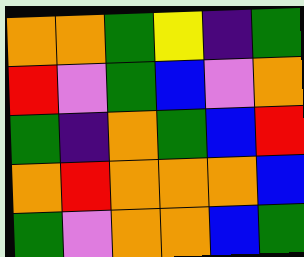[["orange", "orange", "green", "yellow", "indigo", "green"], ["red", "violet", "green", "blue", "violet", "orange"], ["green", "indigo", "orange", "green", "blue", "red"], ["orange", "red", "orange", "orange", "orange", "blue"], ["green", "violet", "orange", "orange", "blue", "green"]]